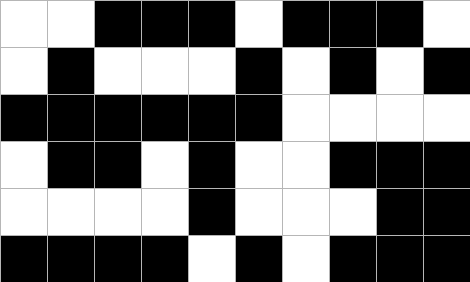[["white", "white", "black", "black", "black", "white", "black", "black", "black", "white"], ["white", "black", "white", "white", "white", "black", "white", "black", "white", "black"], ["black", "black", "black", "black", "black", "black", "white", "white", "white", "white"], ["white", "black", "black", "white", "black", "white", "white", "black", "black", "black"], ["white", "white", "white", "white", "black", "white", "white", "white", "black", "black"], ["black", "black", "black", "black", "white", "black", "white", "black", "black", "black"]]